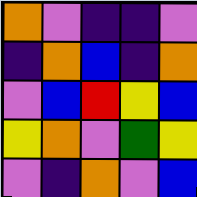[["orange", "violet", "indigo", "indigo", "violet"], ["indigo", "orange", "blue", "indigo", "orange"], ["violet", "blue", "red", "yellow", "blue"], ["yellow", "orange", "violet", "green", "yellow"], ["violet", "indigo", "orange", "violet", "blue"]]